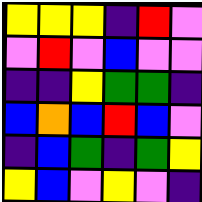[["yellow", "yellow", "yellow", "indigo", "red", "violet"], ["violet", "red", "violet", "blue", "violet", "violet"], ["indigo", "indigo", "yellow", "green", "green", "indigo"], ["blue", "orange", "blue", "red", "blue", "violet"], ["indigo", "blue", "green", "indigo", "green", "yellow"], ["yellow", "blue", "violet", "yellow", "violet", "indigo"]]